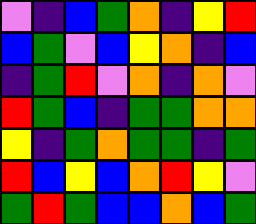[["violet", "indigo", "blue", "green", "orange", "indigo", "yellow", "red"], ["blue", "green", "violet", "blue", "yellow", "orange", "indigo", "blue"], ["indigo", "green", "red", "violet", "orange", "indigo", "orange", "violet"], ["red", "green", "blue", "indigo", "green", "green", "orange", "orange"], ["yellow", "indigo", "green", "orange", "green", "green", "indigo", "green"], ["red", "blue", "yellow", "blue", "orange", "red", "yellow", "violet"], ["green", "red", "green", "blue", "blue", "orange", "blue", "green"]]